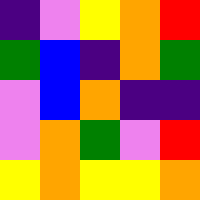[["indigo", "violet", "yellow", "orange", "red"], ["green", "blue", "indigo", "orange", "green"], ["violet", "blue", "orange", "indigo", "indigo"], ["violet", "orange", "green", "violet", "red"], ["yellow", "orange", "yellow", "yellow", "orange"]]